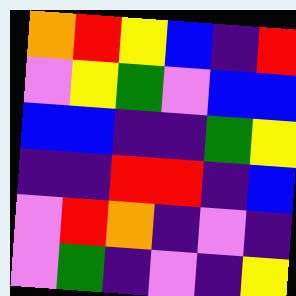[["orange", "red", "yellow", "blue", "indigo", "red"], ["violet", "yellow", "green", "violet", "blue", "blue"], ["blue", "blue", "indigo", "indigo", "green", "yellow"], ["indigo", "indigo", "red", "red", "indigo", "blue"], ["violet", "red", "orange", "indigo", "violet", "indigo"], ["violet", "green", "indigo", "violet", "indigo", "yellow"]]